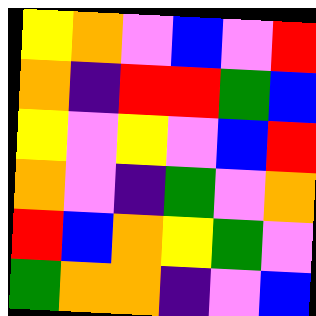[["yellow", "orange", "violet", "blue", "violet", "red"], ["orange", "indigo", "red", "red", "green", "blue"], ["yellow", "violet", "yellow", "violet", "blue", "red"], ["orange", "violet", "indigo", "green", "violet", "orange"], ["red", "blue", "orange", "yellow", "green", "violet"], ["green", "orange", "orange", "indigo", "violet", "blue"]]